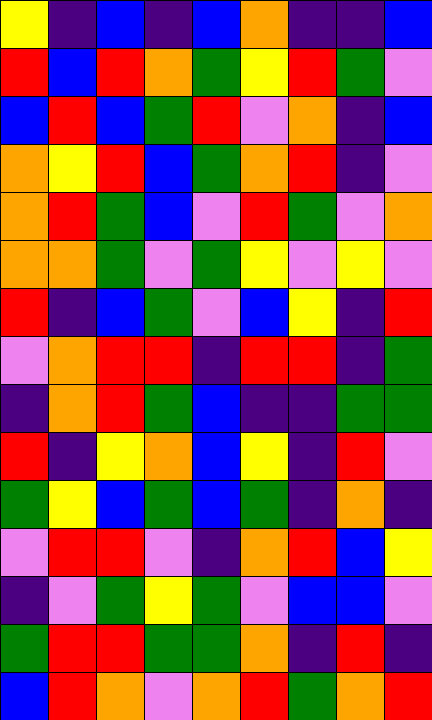[["yellow", "indigo", "blue", "indigo", "blue", "orange", "indigo", "indigo", "blue"], ["red", "blue", "red", "orange", "green", "yellow", "red", "green", "violet"], ["blue", "red", "blue", "green", "red", "violet", "orange", "indigo", "blue"], ["orange", "yellow", "red", "blue", "green", "orange", "red", "indigo", "violet"], ["orange", "red", "green", "blue", "violet", "red", "green", "violet", "orange"], ["orange", "orange", "green", "violet", "green", "yellow", "violet", "yellow", "violet"], ["red", "indigo", "blue", "green", "violet", "blue", "yellow", "indigo", "red"], ["violet", "orange", "red", "red", "indigo", "red", "red", "indigo", "green"], ["indigo", "orange", "red", "green", "blue", "indigo", "indigo", "green", "green"], ["red", "indigo", "yellow", "orange", "blue", "yellow", "indigo", "red", "violet"], ["green", "yellow", "blue", "green", "blue", "green", "indigo", "orange", "indigo"], ["violet", "red", "red", "violet", "indigo", "orange", "red", "blue", "yellow"], ["indigo", "violet", "green", "yellow", "green", "violet", "blue", "blue", "violet"], ["green", "red", "red", "green", "green", "orange", "indigo", "red", "indigo"], ["blue", "red", "orange", "violet", "orange", "red", "green", "orange", "red"]]